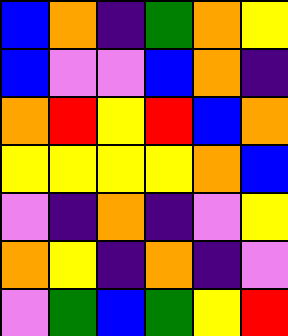[["blue", "orange", "indigo", "green", "orange", "yellow"], ["blue", "violet", "violet", "blue", "orange", "indigo"], ["orange", "red", "yellow", "red", "blue", "orange"], ["yellow", "yellow", "yellow", "yellow", "orange", "blue"], ["violet", "indigo", "orange", "indigo", "violet", "yellow"], ["orange", "yellow", "indigo", "orange", "indigo", "violet"], ["violet", "green", "blue", "green", "yellow", "red"]]